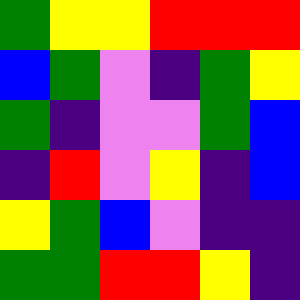[["green", "yellow", "yellow", "red", "red", "red"], ["blue", "green", "violet", "indigo", "green", "yellow"], ["green", "indigo", "violet", "violet", "green", "blue"], ["indigo", "red", "violet", "yellow", "indigo", "blue"], ["yellow", "green", "blue", "violet", "indigo", "indigo"], ["green", "green", "red", "red", "yellow", "indigo"]]